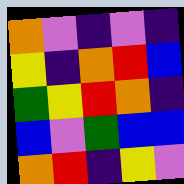[["orange", "violet", "indigo", "violet", "indigo"], ["yellow", "indigo", "orange", "red", "blue"], ["green", "yellow", "red", "orange", "indigo"], ["blue", "violet", "green", "blue", "blue"], ["orange", "red", "indigo", "yellow", "violet"]]